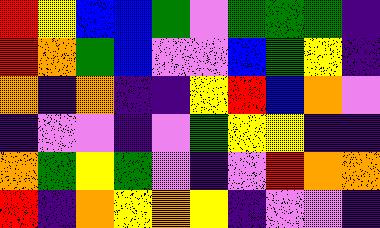[["red", "yellow", "blue", "blue", "green", "violet", "green", "green", "green", "indigo"], ["red", "orange", "green", "blue", "violet", "violet", "blue", "green", "yellow", "indigo"], ["orange", "indigo", "orange", "indigo", "indigo", "yellow", "red", "blue", "orange", "violet"], ["indigo", "violet", "violet", "indigo", "violet", "green", "yellow", "yellow", "indigo", "indigo"], ["orange", "green", "yellow", "green", "violet", "indigo", "violet", "red", "orange", "orange"], ["red", "indigo", "orange", "yellow", "orange", "yellow", "indigo", "violet", "violet", "indigo"]]